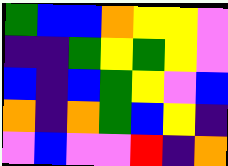[["green", "blue", "blue", "orange", "yellow", "yellow", "violet"], ["indigo", "indigo", "green", "yellow", "green", "yellow", "violet"], ["blue", "indigo", "blue", "green", "yellow", "violet", "blue"], ["orange", "indigo", "orange", "green", "blue", "yellow", "indigo"], ["violet", "blue", "violet", "violet", "red", "indigo", "orange"]]